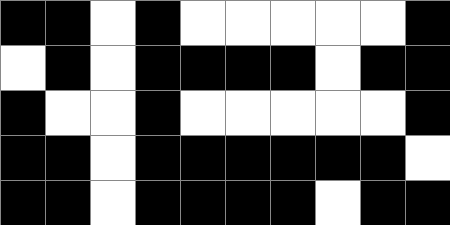[["black", "black", "white", "black", "white", "white", "white", "white", "white", "black"], ["white", "black", "white", "black", "black", "black", "black", "white", "black", "black"], ["black", "white", "white", "black", "white", "white", "white", "white", "white", "black"], ["black", "black", "white", "black", "black", "black", "black", "black", "black", "white"], ["black", "black", "white", "black", "black", "black", "black", "white", "black", "black"]]